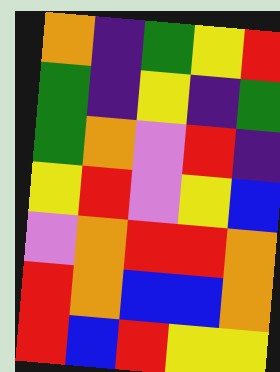[["orange", "indigo", "green", "yellow", "red"], ["green", "indigo", "yellow", "indigo", "green"], ["green", "orange", "violet", "red", "indigo"], ["yellow", "red", "violet", "yellow", "blue"], ["violet", "orange", "red", "red", "orange"], ["red", "orange", "blue", "blue", "orange"], ["red", "blue", "red", "yellow", "yellow"]]